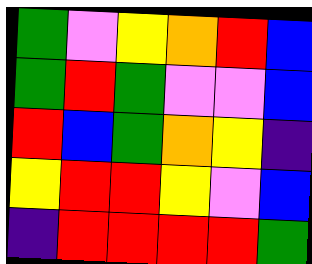[["green", "violet", "yellow", "orange", "red", "blue"], ["green", "red", "green", "violet", "violet", "blue"], ["red", "blue", "green", "orange", "yellow", "indigo"], ["yellow", "red", "red", "yellow", "violet", "blue"], ["indigo", "red", "red", "red", "red", "green"]]